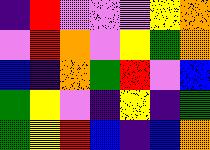[["indigo", "red", "violet", "violet", "violet", "yellow", "orange"], ["violet", "red", "orange", "violet", "yellow", "green", "orange"], ["blue", "indigo", "orange", "green", "red", "violet", "blue"], ["green", "yellow", "violet", "indigo", "yellow", "indigo", "green"], ["green", "yellow", "red", "blue", "indigo", "blue", "orange"]]